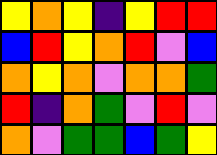[["yellow", "orange", "yellow", "indigo", "yellow", "red", "red"], ["blue", "red", "yellow", "orange", "red", "violet", "blue"], ["orange", "yellow", "orange", "violet", "orange", "orange", "green"], ["red", "indigo", "orange", "green", "violet", "red", "violet"], ["orange", "violet", "green", "green", "blue", "green", "yellow"]]